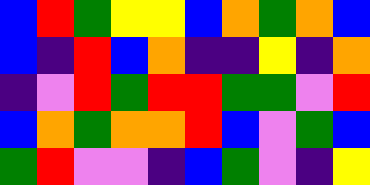[["blue", "red", "green", "yellow", "yellow", "blue", "orange", "green", "orange", "blue"], ["blue", "indigo", "red", "blue", "orange", "indigo", "indigo", "yellow", "indigo", "orange"], ["indigo", "violet", "red", "green", "red", "red", "green", "green", "violet", "red"], ["blue", "orange", "green", "orange", "orange", "red", "blue", "violet", "green", "blue"], ["green", "red", "violet", "violet", "indigo", "blue", "green", "violet", "indigo", "yellow"]]